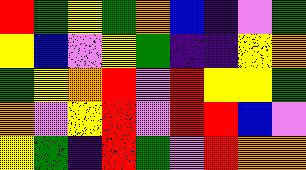[["red", "green", "yellow", "green", "orange", "blue", "indigo", "violet", "green"], ["yellow", "blue", "violet", "yellow", "green", "indigo", "indigo", "yellow", "orange"], ["green", "yellow", "orange", "red", "violet", "red", "yellow", "yellow", "green"], ["orange", "violet", "yellow", "red", "violet", "red", "red", "blue", "violet"], ["yellow", "green", "indigo", "red", "green", "violet", "red", "orange", "orange"]]